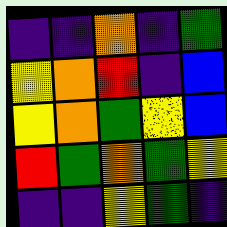[["indigo", "indigo", "orange", "indigo", "green"], ["yellow", "orange", "red", "indigo", "blue"], ["yellow", "orange", "green", "yellow", "blue"], ["red", "green", "orange", "green", "yellow"], ["indigo", "indigo", "yellow", "green", "indigo"]]